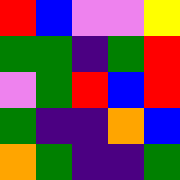[["red", "blue", "violet", "violet", "yellow"], ["green", "green", "indigo", "green", "red"], ["violet", "green", "red", "blue", "red"], ["green", "indigo", "indigo", "orange", "blue"], ["orange", "green", "indigo", "indigo", "green"]]